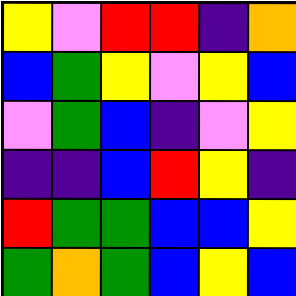[["yellow", "violet", "red", "red", "indigo", "orange"], ["blue", "green", "yellow", "violet", "yellow", "blue"], ["violet", "green", "blue", "indigo", "violet", "yellow"], ["indigo", "indigo", "blue", "red", "yellow", "indigo"], ["red", "green", "green", "blue", "blue", "yellow"], ["green", "orange", "green", "blue", "yellow", "blue"]]